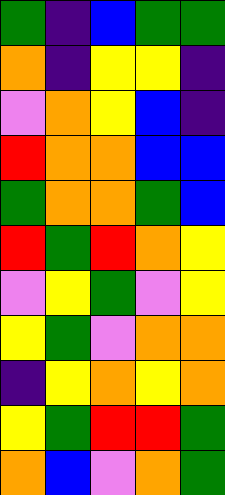[["green", "indigo", "blue", "green", "green"], ["orange", "indigo", "yellow", "yellow", "indigo"], ["violet", "orange", "yellow", "blue", "indigo"], ["red", "orange", "orange", "blue", "blue"], ["green", "orange", "orange", "green", "blue"], ["red", "green", "red", "orange", "yellow"], ["violet", "yellow", "green", "violet", "yellow"], ["yellow", "green", "violet", "orange", "orange"], ["indigo", "yellow", "orange", "yellow", "orange"], ["yellow", "green", "red", "red", "green"], ["orange", "blue", "violet", "orange", "green"]]